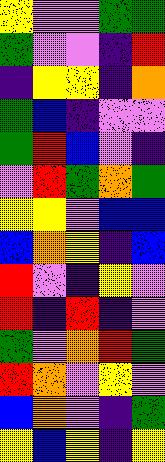[["yellow", "violet", "violet", "green", "green"], ["green", "violet", "violet", "indigo", "red"], ["indigo", "yellow", "yellow", "indigo", "orange"], ["green", "blue", "indigo", "violet", "violet"], ["green", "red", "blue", "violet", "indigo"], ["violet", "red", "green", "orange", "green"], ["yellow", "yellow", "violet", "blue", "blue"], ["blue", "orange", "yellow", "indigo", "blue"], ["red", "violet", "indigo", "yellow", "violet"], ["red", "indigo", "red", "indigo", "violet"], ["green", "violet", "orange", "red", "green"], ["red", "orange", "violet", "yellow", "violet"], ["blue", "orange", "violet", "indigo", "green"], ["yellow", "blue", "yellow", "indigo", "yellow"]]